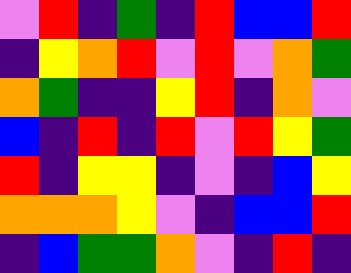[["violet", "red", "indigo", "green", "indigo", "red", "blue", "blue", "red"], ["indigo", "yellow", "orange", "red", "violet", "red", "violet", "orange", "green"], ["orange", "green", "indigo", "indigo", "yellow", "red", "indigo", "orange", "violet"], ["blue", "indigo", "red", "indigo", "red", "violet", "red", "yellow", "green"], ["red", "indigo", "yellow", "yellow", "indigo", "violet", "indigo", "blue", "yellow"], ["orange", "orange", "orange", "yellow", "violet", "indigo", "blue", "blue", "red"], ["indigo", "blue", "green", "green", "orange", "violet", "indigo", "red", "indigo"]]